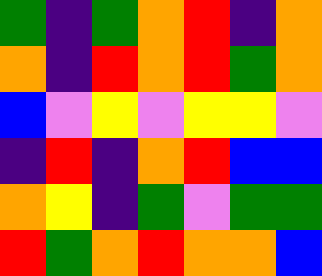[["green", "indigo", "green", "orange", "red", "indigo", "orange"], ["orange", "indigo", "red", "orange", "red", "green", "orange"], ["blue", "violet", "yellow", "violet", "yellow", "yellow", "violet"], ["indigo", "red", "indigo", "orange", "red", "blue", "blue"], ["orange", "yellow", "indigo", "green", "violet", "green", "green"], ["red", "green", "orange", "red", "orange", "orange", "blue"]]